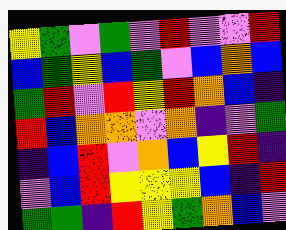[["yellow", "green", "violet", "green", "violet", "red", "violet", "violet", "red"], ["blue", "green", "yellow", "blue", "green", "violet", "blue", "orange", "blue"], ["green", "red", "violet", "red", "yellow", "red", "orange", "blue", "indigo"], ["red", "blue", "orange", "orange", "violet", "orange", "indigo", "violet", "green"], ["indigo", "blue", "red", "violet", "orange", "blue", "yellow", "red", "indigo"], ["violet", "blue", "red", "yellow", "yellow", "yellow", "blue", "indigo", "red"], ["green", "green", "indigo", "red", "yellow", "green", "orange", "blue", "violet"]]